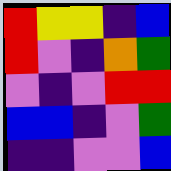[["red", "yellow", "yellow", "indigo", "blue"], ["red", "violet", "indigo", "orange", "green"], ["violet", "indigo", "violet", "red", "red"], ["blue", "blue", "indigo", "violet", "green"], ["indigo", "indigo", "violet", "violet", "blue"]]